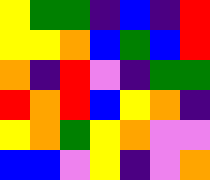[["yellow", "green", "green", "indigo", "blue", "indigo", "red"], ["yellow", "yellow", "orange", "blue", "green", "blue", "red"], ["orange", "indigo", "red", "violet", "indigo", "green", "green"], ["red", "orange", "red", "blue", "yellow", "orange", "indigo"], ["yellow", "orange", "green", "yellow", "orange", "violet", "violet"], ["blue", "blue", "violet", "yellow", "indigo", "violet", "orange"]]